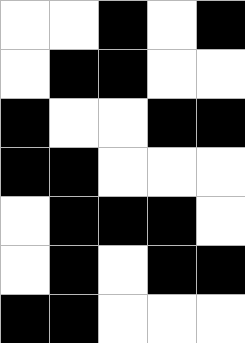[["white", "white", "black", "white", "black"], ["white", "black", "black", "white", "white"], ["black", "white", "white", "black", "black"], ["black", "black", "white", "white", "white"], ["white", "black", "black", "black", "white"], ["white", "black", "white", "black", "black"], ["black", "black", "white", "white", "white"]]